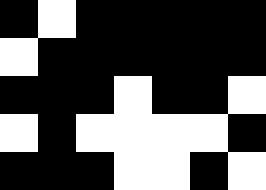[["black", "white", "black", "black", "black", "black", "black"], ["white", "black", "black", "black", "black", "black", "black"], ["black", "black", "black", "white", "black", "black", "white"], ["white", "black", "white", "white", "white", "white", "black"], ["black", "black", "black", "white", "white", "black", "white"]]